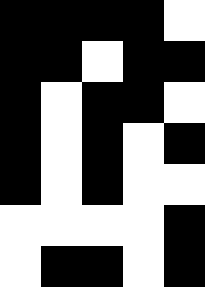[["black", "black", "black", "black", "white"], ["black", "black", "white", "black", "black"], ["black", "white", "black", "black", "white"], ["black", "white", "black", "white", "black"], ["black", "white", "black", "white", "white"], ["white", "white", "white", "white", "black"], ["white", "black", "black", "white", "black"]]